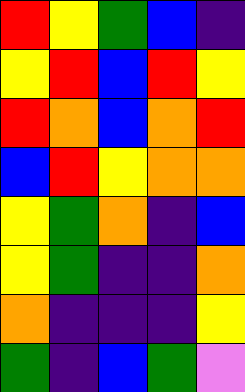[["red", "yellow", "green", "blue", "indigo"], ["yellow", "red", "blue", "red", "yellow"], ["red", "orange", "blue", "orange", "red"], ["blue", "red", "yellow", "orange", "orange"], ["yellow", "green", "orange", "indigo", "blue"], ["yellow", "green", "indigo", "indigo", "orange"], ["orange", "indigo", "indigo", "indigo", "yellow"], ["green", "indigo", "blue", "green", "violet"]]